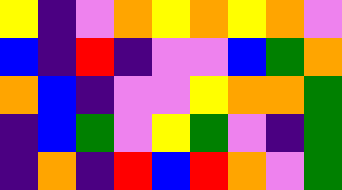[["yellow", "indigo", "violet", "orange", "yellow", "orange", "yellow", "orange", "violet"], ["blue", "indigo", "red", "indigo", "violet", "violet", "blue", "green", "orange"], ["orange", "blue", "indigo", "violet", "violet", "yellow", "orange", "orange", "green"], ["indigo", "blue", "green", "violet", "yellow", "green", "violet", "indigo", "green"], ["indigo", "orange", "indigo", "red", "blue", "red", "orange", "violet", "green"]]